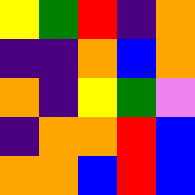[["yellow", "green", "red", "indigo", "orange"], ["indigo", "indigo", "orange", "blue", "orange"], ["orange", "indigo", "yellow", "green", "violet"], ["indigo", "orange", "orange", "red", "blue"], ["orange", "orange", "blue", "red", "blue"]]